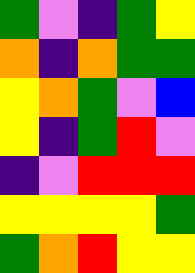[["green", "violet", "indigo", "green", "yellow"], ["orange", "indigo", "orange", "green", "green"], ["yellow", "orange", "green", "violet", "blue"], ["yellow", "indigo", "green", "red", "violet"], ["indigo", "violet", "red", "red", "red"], ["yellow", "yellow", "yellow", "yellow", "green"], ["green", "orange", "red", "yellow", "yellow"]]